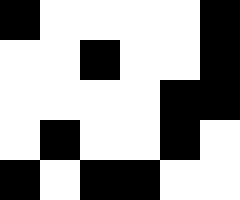[["black", "white", "white", "white", "white", "black"], ["white", "white", "black", "white", "white", "black"], ["white", "white", "white", "white", "black", "black"], ["white", "black", "white", "white", "black", "white"], ["black", "white", "black", "black", "white", "white"]]